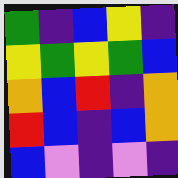[["green", "indigo", "blue", "yellow", "indigo"], ["yellow", "green", "yellow", "green", "blue"], ["orange", "blue", "red", "indigo", "orange"], ["red", "blue", "indigo", "blue", "orange"], ["blue", "violet", "indigo", "violet", "indigo"]]